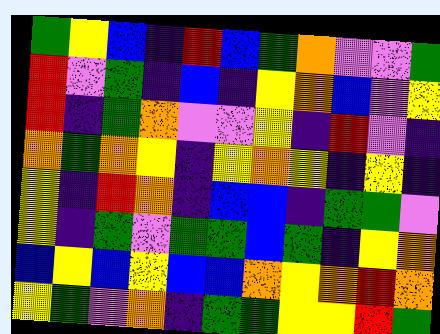[["green", "yellow", "blue", "indigo", "red", "blue", "green", "orange", "violet", "violet", "green"], ["red", "violet", "green", "indigo", "blue", "indigo", "yellow", "orange", "blue", "violet", "yellow"], ["red", "indigo", "green", "orange", "violet", "violet", "yellow", "indigo", "red", "violet", "indigo"], ["orange", "green", "orange", "yellow", "indigo", "yellow", "orange", "yellow", "indigo", "yellow", "indigo"], ["yellow", "indigo", "red", "orange", "indigo", "blue", "blue", "indigo", "green", "green", "violet"], ["yellow", "indigo", "green", "violet", "green", "green", "blue", "green", "indigo", "yellow", "orange"], ["blue", "yellow", "blue", "yellow", "blue", "blue", "orange", "yellow", "orange", "red", "orange"], ["yellow", "green", "violet", "orange", "indigo", "green", "green", "yellow", "yellow", "red", "green"]]